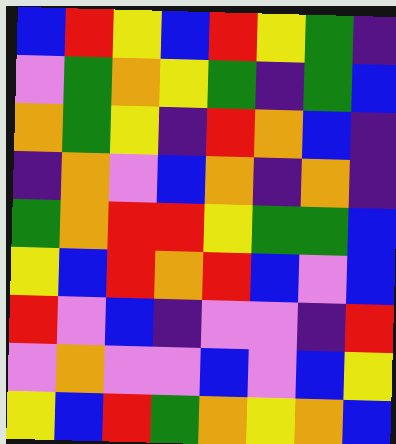[["blue", "red", "yellow", "blue", "red", "yellow", "green", "indigo"], ["violet", "green", "orange", "yellow", "green", "indigo", "green", "blue"], ["orange", "green", "yellow", "indigo", "red", "orange", "blue", "indigo"], ["indigo", "orange", "violet", "blue", "orange", "indigo", "orange", "indigo"], ["green", "orange", "red", "red", "yellow", "green", "green", "blue"], ["yellow", "blue", "red", "orange", "red", "blue", "violet", "blue"], ["red", "violet", "blue", "indigo", "violet", "violet", "indigo", "red"], ["violet", "orange", "violet", "violet", "blue", "violet", "blue", "yellow"], ["yellow", "blue", "red", "green", "orange", "yellow", "orange", "blue"]]